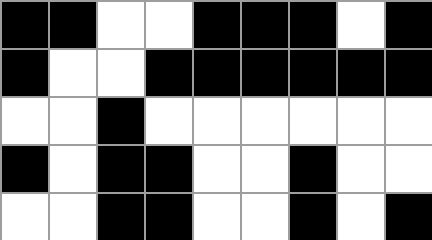[["black", "black", "white", "white", "black", "black", "black", "white", "black"], ["black", "white", "white", "black", "black", "black", "black", "black", "black"], ["white", "white", "black", "white", "white", "white", "white", "white", "white"], ["black", "white", "black", "black", "white", "white", "black", "white", "white"], ["white", "white", "black", "black", "white", "white", "black", "white", "black"]]